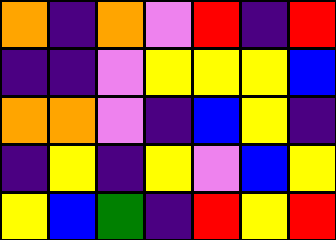[["orange", "indigo", "orange", "violet", "red", "indigo", "red"], ["indigo", "indigo", "violet", "yellow", "yellow", "yellow", "blue"], ["orange", "orange", "violet", "indigo", "blue", "yellow", "indigo"], ["indigo", "yellow", "indigo", "yellow", "violet", "blue", "yellow"], ["yellow", "blue", "green", "indigo", "red", "yellow", "red"]]